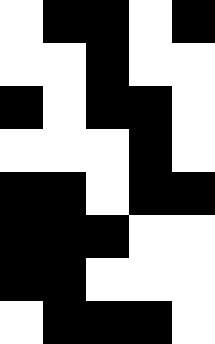[["white", "black", "black", "white", "black"], ["white", "white", "black", "white", "white"], ["black", "white", "black", "black", "white"], ["white", "white", "white", "black", "white"], ["black", "black", "white", "black", "black"], ["black", "black", "black", "white", "white"], ["black", "black", "white", "white", "white"], ["white", "black", "black", "black", "white"]]